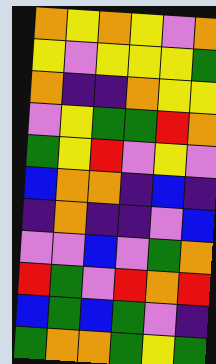[["orange", "yellow", "orange", "yellow", "violet", "orange"], ["yellow", "violet", "yellow", "yellow", "yellow", "green"], ["orange", "indigo", "indigo", "orange", "yellow", "yellow"], ["violet", "yellow", "green", "green", "red", "orange"], ["green", "yellow", "red", "violet", "yellow", "violet"], ["blue", "orange", "orange", "indigo", "blue", "indigo"], ["indigo", "orange", "indigo", "indigo", "violet", "blue"], ["violet", "violet", "blue", "violet", "green", "orange"], ["red", "green", "violet", "red", "orange", "red"], ["blue", "green", "blue", "green", "violet", "indigo"], ["green", "orange", "orange", "green", "yellow", "green"]]